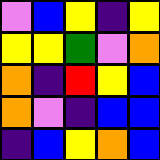[["violet", "blue", "yellow", "indigo", "yellow"], ["yellow", "yellow", "green", "violet", "orange"], ["orange", "indigo", "red", "yellow", "blue"], ["orange", "violet", "indigo", "blue", "blue"], ["indigo", "blue", "yellow", "orange", "blue"]]